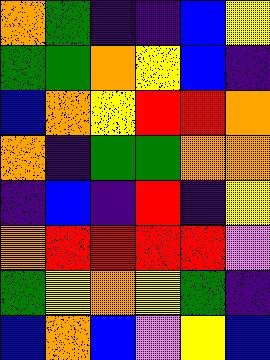[["orange", "green", "indigo", "indigo", "blue", "yellow"], ["green", "green", "orange", "yellow", "blue", "indigo"], ["blue", "orange", "yellow", "red", "red", "orange"], ["orange", "indigo", "green", "green", "orange", "orange"], ["indigo", "blue", "indigo", "red", "indigo", "yellow"], ["orange", "red", "red", "red", "red", "violet"], ["green", "yellow", "orange", "yellow", "green", "indigo"], ["blue", "orange", "blue", "violet", "yellow", "blue"]]